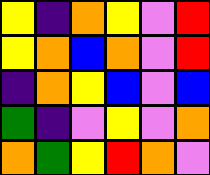[["yellow", "indigo", "orange", "yellow", "violet", "red"], ["yellow", "orange", "blue", "orange", "violet", "red"], ["indigo", "orange", "yellow", "blue", "violet", "blue"], ["green", "indigo", "violet", "yellow", "violet", "orange"], ["orange", "green", "yellow", "red", "orange", "violet"]]